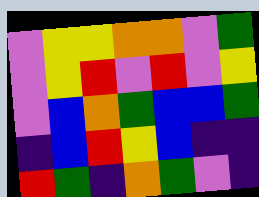[["violet", "yellow", "yellow", "orange", "orange", "violet", "green"], ["violet", "yellow", "red", "violet", "red", "violet", "yellow"], ["violet", "blue", "orange", "green", "blue", "blue", "green"], ["indigo", "blue", "red", "yellow", "blue", "indigo", "indigo"], ["red", "green", "indigo", "orange", "green", "violet", "indigo"]]